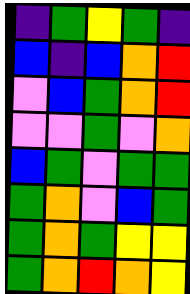[["indigo", "green", "yellow", "green", "indigo"], ["blue", "indigo", "blue", "orange", "red"], ["violet", "blue", "green", "orange", "red"], ["violet", "violet", "green", "violet", "orange"], ["blue", "green", "violet", "green", "green"], ["green", "orange", "violet", "blue", "green"], ["green", "orange", "green", "yellow", "yellow"], ["green", "orange", "red", "orange", "yellow"]]